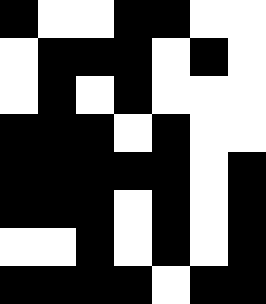[["black", "white", "white", "black", "black", "white", "white"], ["white", "black", "black", "black", "white", "black", "white"], ["white", "black", "white", "black", "white", "white", "white"], ["black", "black", "black", "white", "black", "white", "white"], ["black", "black", "black", "black", "black", "white", "black"], ["black", "black", "black", "white", "black", "white", "black"], ["white", "white", "black", "white", "black", "white", "black"], ["black", "black", "black", "black", "white", "black", "black"]]